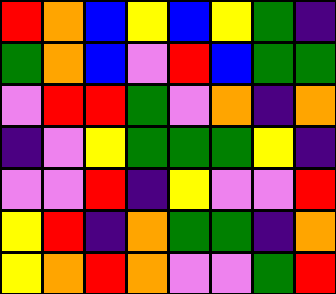[["red", "orange", "blue", "yellow", "blue", "yellow", "green", "indigo"], ["green", "orange", "blue", "violet", "red", "blue", "green", "green"], ["violet", "red", "red", "green", "violet", "orange", "indigo", "orange"], ["indigo", "violet", "yellow", "green", "green", "green", "yellow", "indigo"], ["violet", "violet", "red", "indigo", "yellow", "violet", "violet", "red"], ["yellow", "red", "indigo", "orange", "green", "green", "indigo", "orange"], ["yellow", "orange", "red", "orange", "violet", "violet", "green", "red"]]